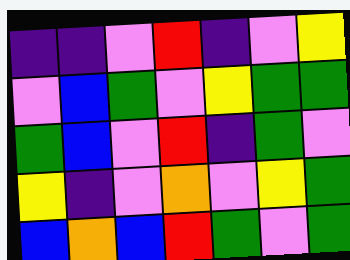[["indigo", "indigo", "violet", "red", "indigo", "violet", "yellow"], ["violet", "blue", "green", "violet", "yellow", "green", "green"], ["green", "blue", "violet", "red", "indigo", "green", "violet"], ["yellow", "indigo", "violet", "orange", "violet", "yellow", "green"], ["blue", "orange", "blue", "red", "green", "violet", "green"]]